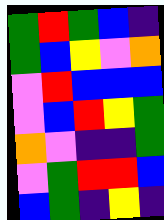[["green", "red", "green", "blue", "indigo"], ["green", "blue", "yellow", "violet", "orange"], ["violet", "red", "blue", "blue", "blue"], ["violet", "blue", "red", "yellow", "green"], ["orange", "violet", "indigo", "indigo", "green"], ["violet", "green", "red", "red", "blue"], ["blue", "green", "indigo", "yellow", "indigo"]]